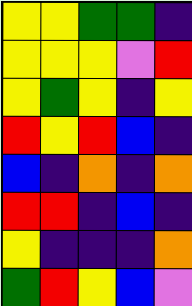[["yellow", "yellow", "green", "green", "indigo"], ["yellow", "yellow", "yellow", "violet", "red"], ["yellow", "green", "yellow", "indigo", "yellow"], ["red", "yellow", "red", "blue", "indigo"], ["blue", "indigo", "orange", "indigo", "orange"], ["red", "red", "indigo", "blue", "indigo"], ["yellow", "indigo", "indigo", "indigo", "orange"], ["green", "red", "yellow", "blue", "violet"]]